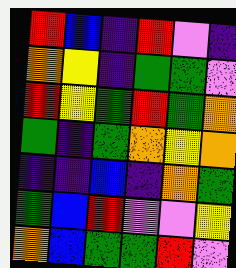[["red", "blue", "indigo", "red", "violet", "indigo"], ["orange", "yellow", "indigo", "green", "green", "violet"], ["red", "yellow", "green", "red", "green", "orange"], ["green", "indigo", "green", "orange", "yellow", "orange"], ["indigo", "indigo", "blue", "indigo", "orange", "green"], ["green", "blue", "red", "violet", "violet", "yellow"], ["orange", "blue", "green", "green", "red", "violet"]]